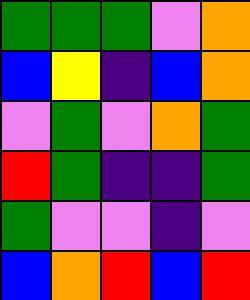[["green", "green", "green", "violet", "orange"], ["blue", "yellow", "indigo", "blue", "orange"], ["violet", "green", "violet", "orange", "green"], ["red", "green", "indigo", "indigo", "green"], ["green", "violet", "violet", "indigo", "violet"], ["blue", "orange", "red", "blue", "red"]]